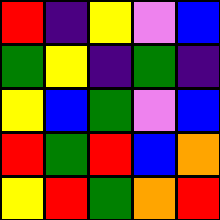[["red", "indigo", "yellow", "violet", "blue"], ["green", "yellow", "indigo", "green", "indigo"], ["yellow", "blue", "green", "violet", "blue"], ["red", "green", "red", "blue", "orange"], ["yellow", "red", "green", "orange", "red"]]